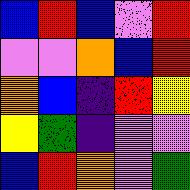[["blue", "red", "blue", "violet", "red"], ["violet", "violet", "orange", "blue", "red"], ["orange", "blue", "indigo", "red", "yellow"], ["yellow", "green", "indigo", "violet", "violet"], ["blue", "red", "orange", "violet", "green"]]